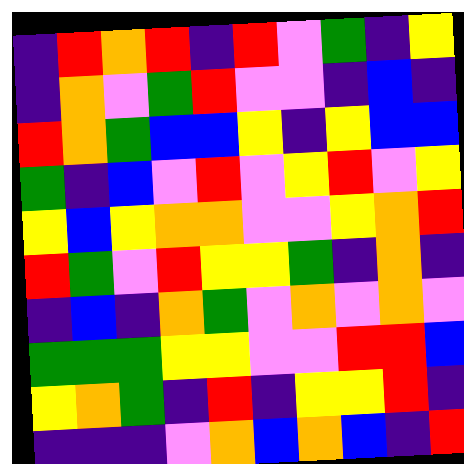[["indigo", "red", "orange", "red", "indigo", "red", "violet", "green", "indigo", "yellow"], ["indigo", "orange", "violet", "green", "red", "violet", "violet", "indigo", "blue", "indigo"], ["red", "orange", "green", "blue", "blue", "yellow", "indigo", "yellow", "blue", "blue"], ["green", "indigo", "blue", "violet", "red", "violet", "yellow", "red", "violet", "yellow"], ["yellow", "blue", "yellow", "orange", "orange", "violet", "violet", "yellow", "orange", "red"], ["red", "green", "violet", "red", "yellow", "yellow", "green", "indigo", "orange", "indigo"], ["indigo", "blue", "indigo", "orange", "green", "violet", "orange", "violet", "orange", "violet"], ["green", "green", "green", "yellow", "yellow", "violet", "violet", "red", "red", "blue"], ["yellow", "orange", "green", "indigo", "red", "indigo", "yellow", "yellow", "red", "indigo"], ["indigo", "indigo", "indigo", "violet", "orange", "blue", "orange", "blue", "indigo", "red"]]